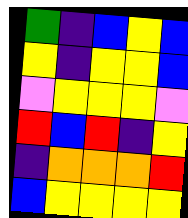[["green", "indigo", "blue", "yellow", "blue"], ["yellow", "indigo", "yellow", "yellow", "blue"], ["violet", "yellow", "yellow", "yellow", "violet"], ["red", "blue", "red", "indigo", "yellow"], ["indigo", "orange", "orange", "orange", "red"], ["blue", "yellow", "yellow", "yellow", "yellow"]]